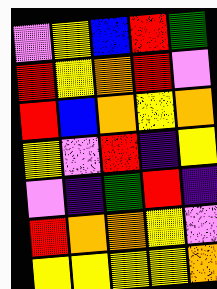[["violet", "yellow", "blue", "red", "green"], ["red", "yellow", "orange", "red", "violet"], ["red", "blue", "orange", "yellow", "orange"], ["yellow", "violet", "red", "indigo", "yellow"], ["violet", "indigo", "green", "red", "indigo"], ["red", "orange", "orange", "yellow", "violet"], ["yellow", "yellow", "yellow", "yellow", "orange"]]